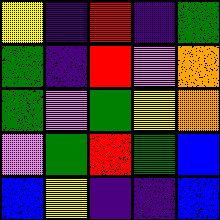[["yellow", "indigo", "red", "indigo", "green"], ["green", "indigo", "red", "violet", "orange"], ["green", "violet", "green", "yellow", "orange"], ["violet", "green", "red", "green", "blue"], ["blue", "yellow", "indigo", "indigo", "blue"]]